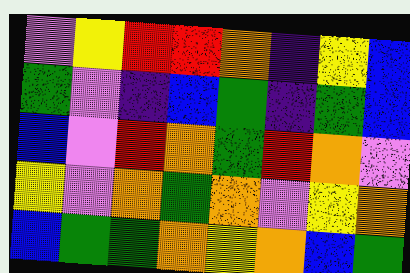[["violet", "yellow", "red", "red", "orange", "indigo", "yellow", "blue"], ["green", "violet", "indigo", "blue", "green", "indigo", "green", "blue"], ["blue", "violet", "red", "orange", "green", "red", "orange", "violet"], ["yellow", "violet", "orange", "green", "orange", "violet", "yellow", "orange"], ["blue", "green", "green", "orange", "yellow", "orange", "blue", "green"]]